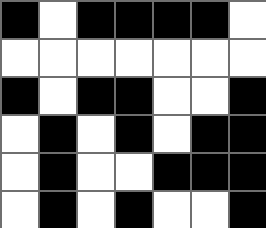[["black", "white", "black", "black", "black", "black", "white"], ["white", "white", "white", "white", "white", "white", "white"], ["black", "white", "black", "black", "white", "white", "black"], ["white", "black", "white", "black", "white", "black", "black"], ["white", "black", "white", "white", "black", "black", "black"], ["white", "black", "white", "black", "white", "white", "black"]]